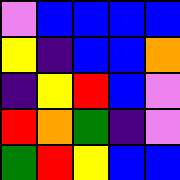[["violet", "blue", "blue", "blue", "blue"], ["yellow", "indigo", "blue", "blue", "orange"], ["indigo", "yellow", "red", "blue", "violet"], ["red", "orange", "green", "indigo", "violet"], ["green", "red", "yellow", "blue", "blue"]]